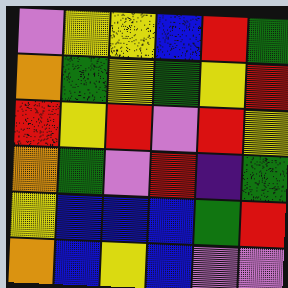[["violet", "yellow", "yellow", "blue", "red", "green"], ["orange", "green", "yellow", "green", "yellow", "red"], ["red", "yellow", "red", "violet", "red", "yellow"], ["orange", "green", "violet", "red", "indigo", "green"], ["yellow", "blue", "blue", "blue", "green", "red"], ["orange", "blue", "yellow", "blue", "violet", "violet"]]